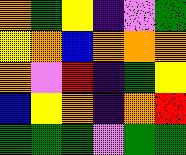[["orange", "green", "yellow", "indigo", "violet", "green"], ["yellow", "orange", "blue", "orange", "orange", "orange"], ["orange", "violet", "red", "indigo", "green", "yellow"], ["blue", "yellow", "orange", "indigo", "orange", "red"], ["green", "green", "green", "violet", "green", "green"]]